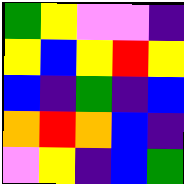[["green", "yellow", "violet", "violet", "indigo"], ["yellow", "blue", "yellow", "red", "yellow"], ["blue", "indigo", "green", "indigo", "blue"], ["orange", "red", "orange", "blue", "indigo"], ["violet", "yellow", "indigo", "blue", "green"]]